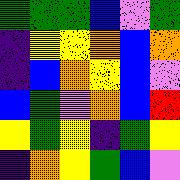[["green", "green", "green", "blue", "violet", "green"], ["indigo", "yellow", "yellow", "orange", "blue", "orange"], ["indigo", "blue", "orange", "yellow", "blue", "violet"], ["blue", "green", "violet", "orange", "blue", "red"], ["yellow", "green", "yellow", "indigo", "green", "yellow"], ["indigo", "orange", "yellow", "green", "blue", "violet"]]